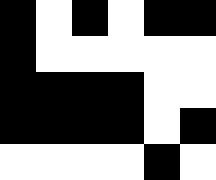[["black", "white", "black", "white", "black", "black"], ["black", "white", "white", "white", "white", "white"], ["black", "black", "black", "black", "white", "white"], ["black", "black", "black", "black", "white", "black"], ["white", "white", "white", "white", "black", "white"]]